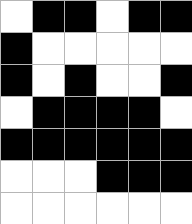[["white", "black", "black", "white", "black", "black"], ["black", "white", "white", "white", "white", "white"], ["black", "white", "black", "white", "white", "black"], ["white", "black", "black", "black", "black", "white"], ["black", "black", "black", "black", "black", "black"], ["white", "white", "white", "black", "black", "black"], ["white", "white", "white", "white", "white", "white"]]